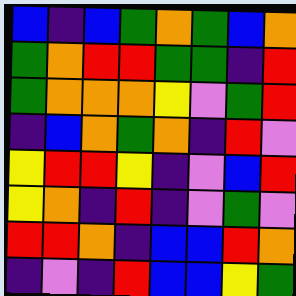[["blue", "indigo", "blue", "green", "orange", "green", "blue", "orange"], ["green", "orange", "red", "red", "green", "green", "indigo", "red"], ["green", "orange", "orange", "orange", "yellow", "violet", "green", "red"], ["indigo", "blue", "orange", "green", "orange", "indigo", "red", "violet"], ["yellow", "red", "red", "yellow", "indigo", "violet", "blue", "red"], ["yellow", "orange", "indigo", "red", "indigo", "violet", "green", "violet"], ["red", "red", "orange", "indigo", "blue", "blue", "red", "orange"], ["indigo", "violet", "indigo", "red", "blue", "blue", "yellow", "green"]]